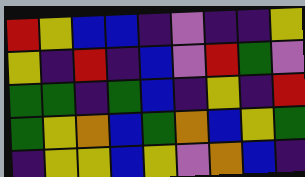[["red", "yellow", "blue", "blue", "indigo", "violet", "indigo", "indigo", "yellow"], ["yellow", "indigo", "red", "indigo", "blue", "violet", "red", "green", "violet"], ["green", "green", "indigo", "green", "blue", "indigo", "yellow", "indigo", "red"], ["green", "yellow", "orange", "blue", "green", "orange", "blue", "yellow", "green"], ["indigo", "yellow", "yellow", "blue", "yellow", "violet", "orange", "blue", "indigo"]]